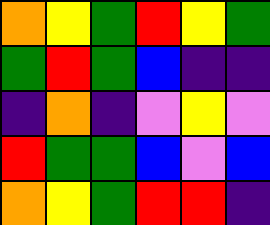[["orange", "yellow", "green", "red", "yellow", "green"], ["green", "red", "green", "blue", "indigo", "indigo"], ["indigo", "orange", "indigo", "violet", "yellow", "violet"], ["red", "green", "green", "blue", "violet", "blue"], ["orange", "yellow", "green", "red", "red", "indigo"]]